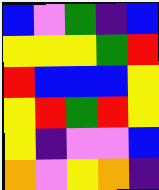[["blue", "violet", "green", "indigo", "blue"], ["yellow", "yellow", "yellow", "green", "red"], ["red", "blue", "blue", "blue", "yellow"], ["yellow", "red", "green", "red", "yellow"], ["yellow", "indigo", "violet", "violet", "blue"], ["orange", "violet", "yellow", "orange", "indigo"]]